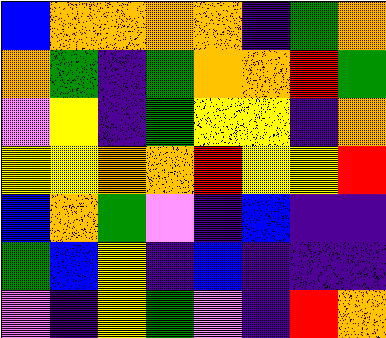[["blue", "orange", "orange", "orange", "orange", "indigo", "green", "orange"], ["orange", "green", "indigo", "green", "orange", "orange", "red", "green"], ["violet", "yellow", "indigo", "green", "yellow", "yellow", "indigo", "orange"], ["yellow", "yellow", "orange", "orange", "red", "yellow", "yellow", "red"], ["blue", "orange", "green", "violet", "indigo", "blue", "indigo", "indigo"], ["green", "blue", "yellow", "indigo", "blue", "indigo", "indigo", "indigo"], ["violet", "indigo", "yellow", "green", "violet", "indigo", "red", "orange"]]